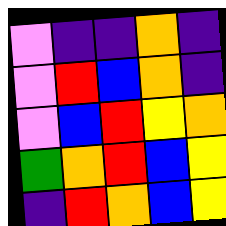[["violet", "indigo", "indigo", "orange", "indigo"], ["violet", "red", "blue", "orange", "indigo"], ["violet", "blue", "red", "yellow", "orange"], ["green", "orange", "red", "blue", "yellow"], ["indigo", "red", "orange", "blue", "yellow"]]